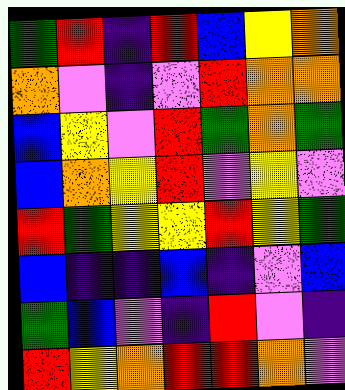[["green", "red", "indigo", "red", "blue", "yellow", "orange"], ["orange", "violet", "indigo", "violet", "red", "orange", "orange"], ["blue", "yellow", "violet", "red", "green", "orange", "green"], ["blue", "orange", "yellow", "red", "violet", "yellow", "violet"], ["red", "green", "yellow", "yellow", "red", "yellow", "green"], ["blue", "indigo", "indigo", "blue", "indigo", "violet", "blue"], ["green", "blue", "violet", "indigo", "red", "violet", "indigo"], ["red", "yellow", "orange", "red", "red", "orange", "violet"]]